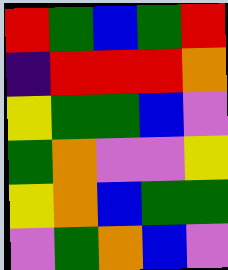[["red", "green", "blue", "green", "red"], ["indigo", "red", "red", "red", "orange"], ["yellow", "green", "green", "blue", "violet"], ["green", "orange", "violet", "violet", "yellow"], ["yellow", "orange", "blue", "green", "green"], ["violet", "green", "orange", "blue", "violet"]]